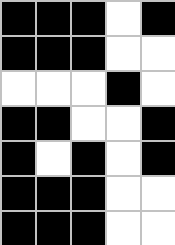[["black", "black", "black", "white", "black"], ["black", "black", "black", "white", "white"], ["white", "white", "white", "black", "white"], ["black", "black", "white", "white", "black"], ["black", "white", "black", "white", "black"], ["black", "black", "black", "white", "white"], ["black", "black", "black", "white", "white"]]